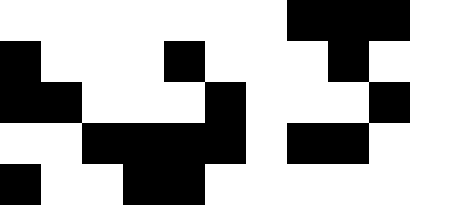[["white", "white", "white", "white", "white", "white", "white", "black", "black", "black", "white"], ["black", "white", "white", "white", "black", "white", "white", "white", "black", "white", "white"], ["black", "black", "white", "white", "white", "black", "white", "white", "white", "black", "white"], ["white", "white", "black", "black", "black", "black", "white", "black", "black", "white", "white"], ["black", "white", "white", "black", "black", "white", "white", "white", "white", "white", "white"]]